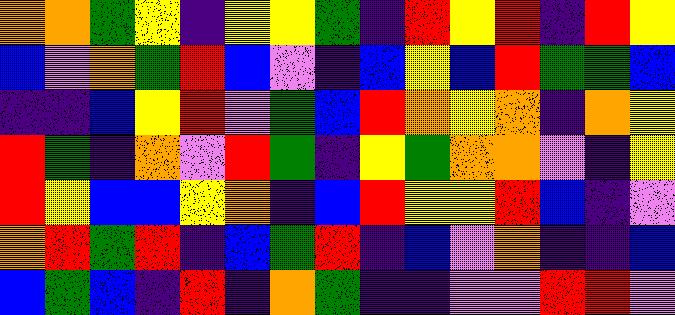[["orange", "orange", "green", "yellow", "indigo", "yellow", "yellow", "green", "indigo", "red", "yellow", "red", "indigo", "red", "yellow"], ["blue", "violet", "orange", "green", "red", "blue", "violet", "indigo", "blue", "yellow", "blue", "red", "green", "green", "blue"], ["indigo", "indigo", "blue", "yellow", "red", "violet", "green", "blue", "red", "orange", "yellow", "orange", "indigo", "orange", "yellow"], ["red", "green", "indigo", "orange", "violet", "red", "green", "indigo", "yellow", "green", "orange", "orange", "violet", "indigo", "yellow"], ["red", "yellow", "blue", "blue", "yellow", "orange", "indigo", "blue", "red", "yellow", "yellow", "red", "blue", "indigo", "violet"], ["orange", "red", "green", "red", "indigo", "blue", "green", "red", "indigo", "blue", "violet", "orange", "indigo", "indigo", "blue"], ["blue", "green", "blue", "indigo", "red", "indigo", "orange", "green", "indigo", "indigo", "violet", "violet", "red", "red", "violet"]]